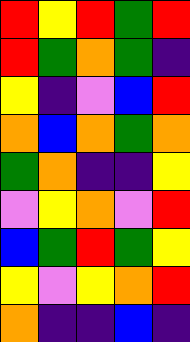[["red", "yellow", "red", "green", "red"], ["red", "green", "orange", "green", "indigo"], ["yellow", "indigo", "violet", "blue", "red"], ["orange", "blue", "orange", "green", "orange"], ["green", "orange", "indigo", "indigo", "yellow"], ["violet", "yellow", "orange", "violet", "red"], ["blue", "green", "red", "green", "yellow"], ["yellow", "violet", "yellow", "orange", "red"], ["orange", "indigo", "indigo", "blue", "indigo"]]